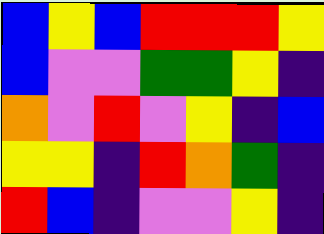[["blue", "yellow", "blue", "red", "red", "red", "yellow"], ["blue", "violet", "violet", "green", "green", "yellow", "indigo"], ["orange", "violet", "red", "violet", "yellow", "indigo", "blue"], ["yellow", "yellow", "indigo", "red", "orange", "green", "indigo"], ["red", "blue", "indigo", "violet", "violet", "yellow", "indigo"]]